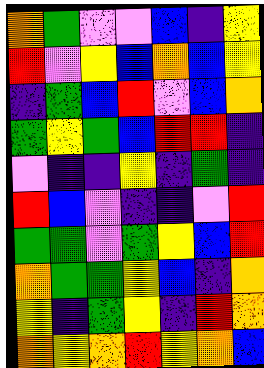[["orange", "green", "violet", "violet", "blue", "indigo", "yellow"], ["red", "violet", "yellow", "blue", "orange", "blue", "yellow"], ["indigo", "green", "blue", "red", "violet", "blue", "orange"], ["green", "yellow", "green", "blue", "red", "red", "indigo"], ["violet", "indigo", "indigo", "yellow", "indigo", "green", "indigo"], ["red", "blue", "violet", "indigo", "indigo", "violet", "red"], ["green", "green", "violet", "green", "yellow", "blue", "red"], ["orange", "green", "green", "yellow", "blue", "indigo", "orange"], ["yellow", "indigo", "green", "yellow", "indigo", "red", "orange"], ["orange", "yellow", "orange", "red", "yellow", "orange", "blue"]]